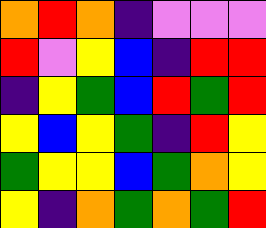[["orange", "red", "orange", "indigo", "violet", "violet", "violet"], ["red", "violet", "yellow", "blue", "indigo", "red", "red"], ["indigo", "yellow", "green", "blue", "red", "green", "red"], ["yellow", "blue", "yellow", "green", "indigo", "red", "yellow"], ["green", "yellow", "yellow", "blue", "green", "orange", "yellow"], ["yellow", "indigo", "orange", "green", "orange", "green", "red"]]